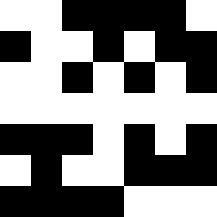[["white", "white", "black", "black", "black", "black", "white"], ["black", "white", "white", "black", "white", "black", "black"], ["white", "white", "black", "white", "black", "white", "black"], ["white", "white", "white", "white", "white", "white", "white"], ["black", "black", "black", "white", "black", "white", "black"], ["white", "black", "white", "white", "black", "black", "black"], ["black", "black", "black", "black", "white", "white", "white"]]